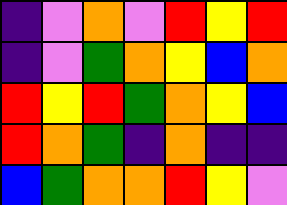[["indigo", "violet", "orange", "violet", "red", "yellow", "red"], ["indigo", "violet", "green", "orange", "yellow", "blue", "orange"], ["red", "yellow", "red", "green", "orange", "yellow", "blue"], ["red", "orange", "green", "indigo", "orange", "indigo", "indigo"], ["blue", "green", "orange", "orange", "red", "yellow", "violet"]]